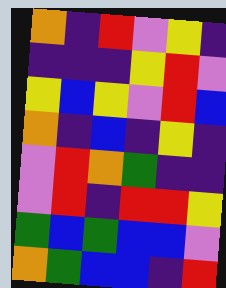[["orange", "indigo", "red", "violet", "yellow", "indigo"], ["indigo", "indigo", "indigo", "yellow", "red", "violet"], ["yellow", "blue", "yellow", "violet", "red", "blue"], ["orange", "indigo", "blue", "indigo", "yellow", "indigo"], ["violet", "red", "orange", "green", "indigo", "indigo"], ["violet", "red", "indigo", "red", "red", "yellow"], ["green", "blue", "green", "blue", "blue", "violet"], ["orange", "green", "blue", "blue", "indigo", "red"]]